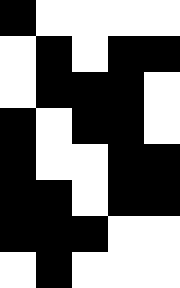[["black", "white", "white", "white", "white"], ["white", "black", "white", "black", "black"], ["white", "black", "black", "black", "white"], ["black", "white", "black", "black", "white"], ["black", "white", "white", "black", "black"], ["black", "black", "white", "black", "black"], ["black", "black", "black", "white", "white"], ["white", "black", "white", "white", "white"]]